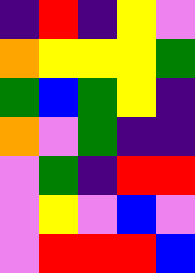[["indigo", "red", "indigo", "yellow", "violet"], ["orange", "yellow", "yellow", "yellow", "green"], ["green", "blue", "green", "yellow", "indigo"], ["orange", "violet", "green", "indigo", "indigo"], ["violet", "green", "indigo", "red", "red"], ["violet", "yellow", "violet", "blue", "violet"], ["violet", "red", "red", "red", "blue"]]